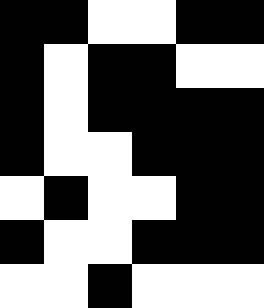[["black", "black", "white", "white", "black", "black"], ["black", "white", "black", "black", "white", "white"], ["black", "white", "black", "black", "black", "black"], ["black", "white", "white", "black", "black", "black"], ["white", "black", "white", "white", "black", "black"], ["black", "white", "white", "black", "black", "black"], ["white", "white", "black", "white", "white", "white"]]